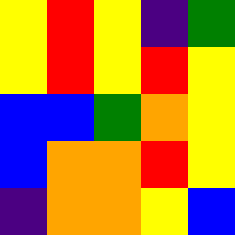[["yellow", "red", "yellow", "indigo", "green"], ["yellow", "red", "yellow", "red", "yellow"], ["blue", "blue", "green", "orange", "yellow"], ["blue", "orange", "orange", "red", "yellow"], ["indigo", "orange", "orange", "yellow", "blue"]]